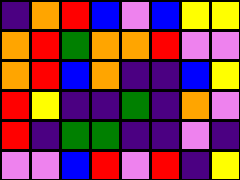[["indigo", "orange", "red", "blue", "violet", "blue", "yellow", "yellow"], ["orange", "red", "green", "orange", "orange", "red", "violet", "violet"], ["orange", "red", "blue", "orange", "indigo", "indigo", "blue", "yellow"], ["red", "yellow", "indigo", "indigo", "green", "indigo", "orange", "violet"], ["red", "indigo", "green", "green", "indigo", "indigo", "violet", "indigo"], ["violet", "violet", "blue", "red", "violet", "red", "indigo", "yellow"]]